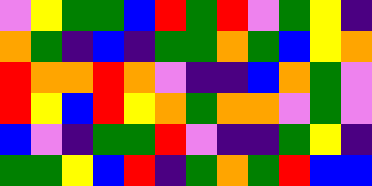[["violet", "yellow", "green", "green", "blue", "red", "green", "red", "violet", "green", "yellow", "indigo"], ["orange", "green", "indigo", "blue", "indigo", "green", "green", "orange", "green", "blue", "yellow", "orange"], ["red", "orange", "orange", "red", "orange", "violet", "indigo", "indigo", "blue", "orange", "green", "violet"], ["red", "yellow", "blue", "red", "yellow", "orange", "green", "orange", "orange", "violet", "green", "violet"], ["blue", "violet", "indigo", "green", "green", "red", "violet", "indigo", "indigo", "green", "yellow", "indigo"], ["green", "green", "yellow", "blue", "red", "indigo", "green", "orange", "green", "red", "blue", "blue"]]